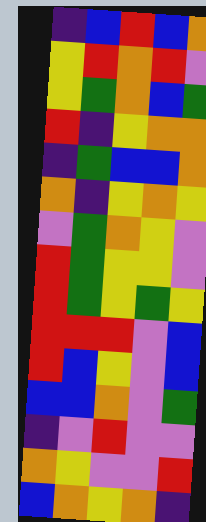[["indigo", "blue", "red", "blue", "orange"], ["yellow", "red", "orange", "red", "violet"], ["yellow", "green", "orange", "blue", "green"], ["red", "indigo", "yellow", "orange", "orange"], ["indigo", "green", "blue", "blue", "orange"], ["orange", "indigo", "yellow", "orange", "yellow"], ["violet", "green", "orange", "yellow", "violet"], ["red", "green", "yellow", "yellow", "violet"], ["red", "green", "yellow", "green", "yellow"], ["red", "red", "red", "violet", "blue"], ["red", "blue", "yellow", "violet", "blue"], ["blue", "blue", "orange", "violet", "green"], ["indigo", "violet", "red", "violet", "violet"], ["orange", "yellow", "violet", "violet", "red"], ["blue", "orange", "yellow", "orange", "indigo"]]